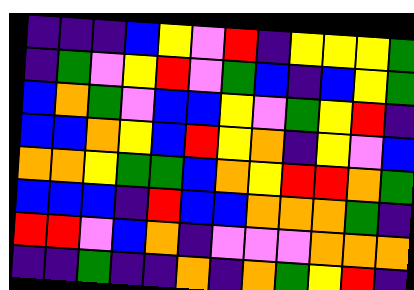[["indigo", "indigo", "indigo", "blue", "yellow", "violet", "red", "indigo", "yellow", "yellow", "yellow", "green"], ["indigo", "green", "violet", "yellow", "red", "violet", "green", "blue", "indigo", "blue", "yellow", "green"], ["blue", "orange", "green", "violet", "blue", "blue", "yellow", "violet", "green", "yellow", "red", "indigo"], ["blue", "blue", "orange", "yellow", "blue", "red", "yellow", "orange", "indigo", "yellow", "violet", "blue"], ["orange", "orange", "yellow", "green", "green", "blue", "orange", "yellow", "red", "red", "orange", "green"], ["blue", "blue", "blue", "indigo", "red", "blue", "blue", "orange", "orange", "orange", "green", "indigo"], ["red", "red", "violet", "blue", "orange", "indigo", "violet", "violet", "violet", "orange", "orange", "orange"], ["indigo", "indigo", "green", "indigo", "indigo", "orange", "indigo", "orange", "green", "yellow", "red", "indigo"]]